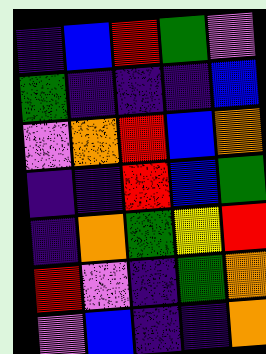[["indigo", "blue", "red", "green", "violet"], ["green", "indigo", "indigo", "indigo", "blue"], ["violet", "orange", "red", "blue", "orange"], ["indigo", "indigo", "red", "blue", "green"], ["indigo", "orange", "green", "yellow", "red"], ["red", "violet", "indigo", "green", "orange"], ["violet", "blue", "indigo", "indigo", "orange"]]